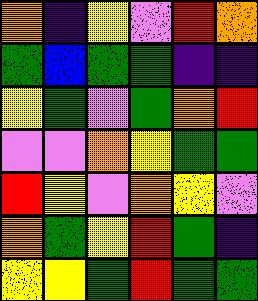[["orange", "indigo", "yellow", "violet", "red", "orange"], ["green", "blue", "green", "green", "indigo", "indigo"], ["yellow", "green", "violet", "green", "orange", "red"], ["violet", "violet", "orange", "yellow", "green", "green"], ["red", "yellow", "violet", "orange", "yellow", "violet"], ["orange", "green", "yellow", "red", "green", "indigo"], ["yellow", "yellow", "green", "red", "green", "green"]]